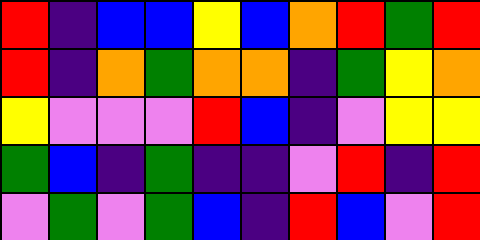[["red", "indigo", "blue", "blue", "yellow", "blue", "orange", "red", "green", "red"], ["red", "indigo", "orange", "green", "orange", "orange", "indigo", "green", "yellow", "orange"], ["yellow", "violet", "violet", "violet", "red", "blue", "indigo", "violet", "yellow", "yellow"], ["green", "blue", "indigo", "green", "indigo", "indigo", "violet", "red", "indigo", "red"], ["violet", "green", "violet", "green", "blue", "indigo", "red", "blue", "violet", "red"]]